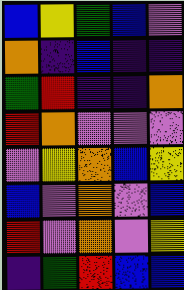[["blue", "yellow", "green", "blue", "violet"], ["orange", "indigo", "blue", "indigo", "indigo"], ["green", "red", "indigo", "indigo", "orange"], ["red", "orange", "violet", "violet", "violet"], ["violet", "yellow", "orange", "blue", "yellow"], ["blue", "violet", "orange", "violet", "blue"], ["red", "violet", "orange", "violet", "yellow"], ["indigo", "green", "red", "blue", "blue"]]